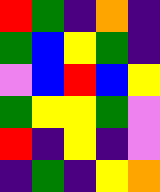[["red", "green", "indigo", "orange", "indigo"], ["green", "blue", "yellow", "green", "indigo"], ["violet", "blue", "red", "blue", "yellow"], ["green", "yellow", "yellow", "green", "violet"], ["red", "indigo", "yellow", "indigo", "violet"], ["indigo", "green", "indigo", "yellow", "orange"]]